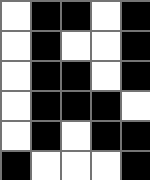[["white", "black", "black", "white", "black"], ["white", "black", "white", "white", "black"], ["white", "black", "black", "white", "black"], ["white", "black", "black", "black", "white"], ["white", "black", "white", "black", "black"], ["black", "white", "white", "white", "black"]]